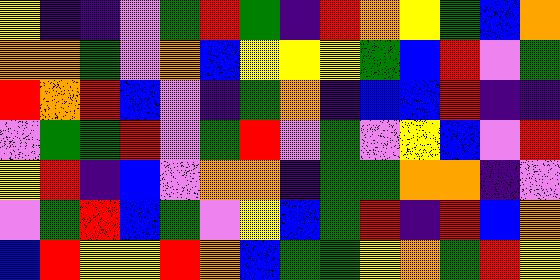[["yellow", "indigo", "indigo", "violet", "green", "red", "green", "indigo", "red", "orange", "yellow", "green", "blue", "orange"], ["orange", "orange", "green", "violet", "orange", "blue", "yellow", "yellow", "yellow", "green", "blue", "red", "violet", "green"], ["red", "orange", "red", "blue", "violet", "indigo", "green", "orange", "indigo", "blue", "blue", "red", "indigo", "indigo"], ["violet", "green", "green", "red", "violet", "green", "red", "violet", "green", "violet", "yellow", "blue", "violet", "red"], ["yellow", "red", "indigo", "blue", "violet", "orange", "orange", "indigo", "green", "green", "orange", "orange", "indigo", "violet"], ["violet", "green", "red", "blue", "green", "violet", "yellow", "blue", "green", "red", "indigo", "red", "blue", "orange"], ["blue", "red", "yellow", "yellow", "red", "orange", "blue", "green", "green", "yellow", "orange", "green", "red", "yellow"]]